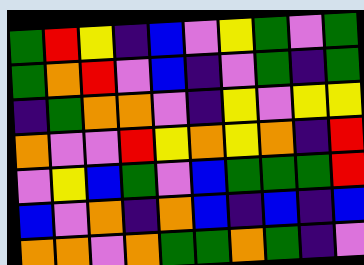[["green", "red", "yellow", "indigo", "blue", "violet", "yellow", "green", "violet", "green"], ["green", "orange", "red", "violet", "blue", "indigo", "violet", "green", "indigo", "green"], ["indigo", "green", "orange", "orange", "violet", "indigo", "yellow", "violet", "yellow", "yellow"], ["orange", "violet", "violet", "red", "yellow", "orange", "yellow", "orange", "indigo", "red"], ["violet", "yellow", "blue", "green", "violet", "blue", "green", "green", "green", "red"], ["blue", "violet", "orange", "indigo", "orange", "blue", "indigo", "blue", "indigo", "blue"], ["orange", "orange", "violet", "orange", "green", "green", "orange", "green", "indigo", "violet"]]